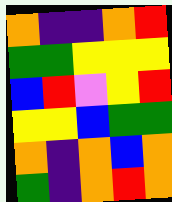[["orange", "indigo", "indigo", "orange", "red"], ["green", "green", "yellow", "yellow", "yellow"], ["blue", "red", "violet", "yellow", "red"], ["yellow", "yellow", "blue", "green", "green"], ["orange", "indigo", "orange", "blue", "orange"], ["green", "indigo", "orange", "red", "orange"]]